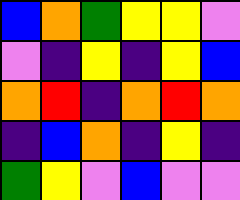[["blue", "orange", "green", "yellow", "yellow", "violet"], ["violet", "indigo", "yellow", "indigo", "yellow", "blue"], ["orange", "red", "indigo", "orange", "red", "orange"], ["indigo", "blue", "orange", "indigo", "yellow", "indigo"], ["green", "yellow", "violet", "blue", "violet", "violet"]]